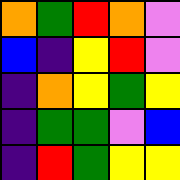[["orange", "green", "red", "orange", "violet"], ["blue", "indigo", "yellow", "red", "violet"], ["indigo", "orange", "yellow", "green", "yellow"], ["indigo", "green", "green", "violet", "blue"], ["indigo", "red", "green", "yellow", "yellow"]]